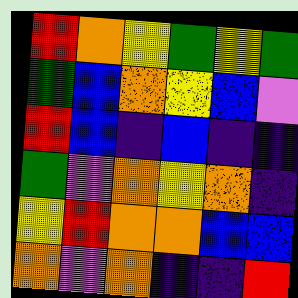[["red", "orange", "yellow", "green", "yellow", "green"], ["green", "blue", "orange", "yellow", "blue", "violet"], ["red", "blue", "indigo", "blue", "indigo", "indigo"], ["green", "violet", "orange", "yellow", "orange", "indigo"], ["yellow", "red", "orange", "orange", "blue", "blue"], ["orange", "violet", "orange", "indigo", "indigo", "red"]]